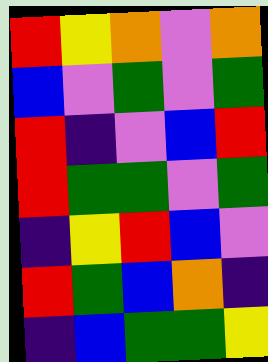[["red", "yellow", "orange", "violet", "orange"], ["blue", "violet", "green", "violet", "green"], ["red", "indigo", "violet", "blue", "red"], ["red", "green", "green", "violet", "green"], ["indigo", "yellow", "red", "blue", "violet"], ["red", "green", "blue", "orange", "indigo"], ["indigo", "blue", "green", "green", "yellow"]]